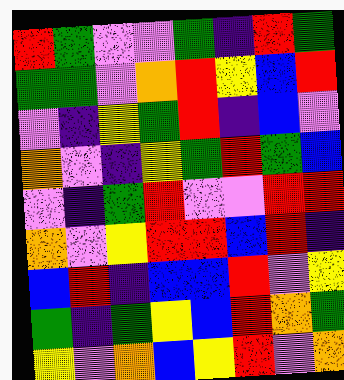[["red", "green", "violet", "violet", "green", "indigo", "red", "green"], ["green", "green", "violet", "orange", "red", "yellow", "blue", "red"], ["violet", "indigo", "yellow", "green", "red", "indigo", "blue", "violet"], ["orange", "violet", "indigo", "yellow", "green", "red", "green", "blue"], ["violet", "indigo", "green", "red", "violet", "violet", "red", "red"], ["orange", "violet", "yellow", "red", "red", "blue", "red", "indigo"], ["blue", "red", "indigo", "blue", "blue", "red", "violet", "yellow"], ["green", "indigo", "green", "yellow", "blue", "red", "orange", "green"], ["yellow", "violet", "orange", "blue", "yellow", "red", "violet", "orange"]]